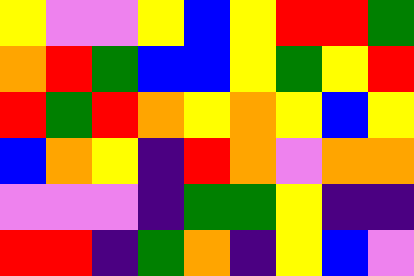[["yellow", "violet", "violet", "yellow", "blue", "yellow", "red", "red", "green"], ["orange", "red", "green", "blue", "blue", "yellow", "green", "yellow", "red"], ["red", "green", "red", "orange", "yellow", "orange", "yellow", "blue", "yellow"], ["blue", "orange", "yellow", "indigo", "red", "orange", "violet", "orange", "orange"], ["violet", "violet", "violet", "indigo", "green", "green", "yellow", "indigo", "indigo"], ["red", "red", "indigo", "green", "orange", "indigo", "yellow", "blue", "violet"]]